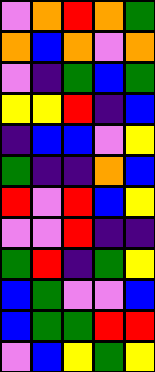[["violet", "orange", "red", "orange", "green"], ["orange", "blue", "orange", "violet", "orange"], ["violet", "indigo", "green", "blue", "green"], ["yellow", "yellow", "red", "indigo", "blue"], ["indigo", "blue", "blue", "violet", "yellow"], ["green", "indigo", "indigo", "orange", "blue"], ["red", "violet", "red", "blue", "yellow"], ["violet", "violet", "red", "indigo", "indigo"], ["green", "red", "indigo", "green", "yellow"], ["blue", "green", "violet", "violet", "blue"], ["blue", "green", "green", "red", "red"], ["violet", "blue", "yellow", "green", "yellow"]]